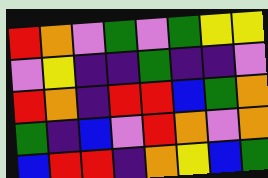[["red", "orange", "violet", "green", "violet", "green", "yellow", "yellow"], ["violet", "yellow", "indigo", "indigo", "green", "indigo", "indigo", "violet"], ["red", "orange", "indigo", "red", "red", "blue", "green", "orange"], ["green", "indigo", "blue", "violet", "red", "orange", "violet", "orange"], ["blue", "red", "red", "indigo", "orange", "yellow", "blue", "green"]]